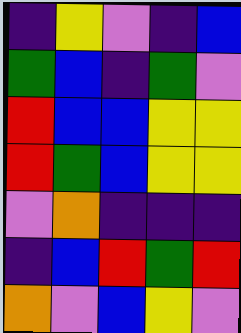[["indigo", "yellow", "violet", "indigo", "blue"], ["green", "blue", "indigo", "green", "violet"], ["red", "blue", "blue", "yellow", "yellow"], ["red", "green", "blue", "yellow", "yellow"], ["violet", "orange", "indigo", "indigo", "indigo"], ["indigo", "blue", "red", "green", "red"], ["orange", "violet", "blue", "yellow", "violet"]]